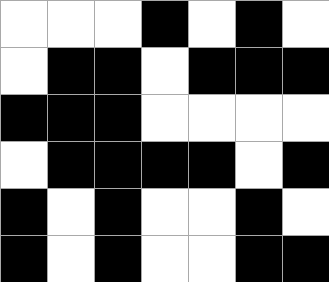[["white", "white", "white", "black", "white", "black", "white"], ["white", "black", "black", "white", "black", "black", "black"], ["black", "black", "black", "white", "white", "white", "white"], ["white", "black", "black", "black", "black", "white", "black"], ["black", "white", "black", "white", "white", "black", "white"], ["black", "white", "black", "white", "white", "black", "black"]]